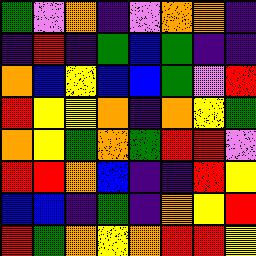[["green", "violet", "orange", "indigo", "violet", "orange", "orange", "indigo"], ["indigo", "red", "indigo", "green", "blue", "green", "indigo", "indigo"], ["orange", "blue", "yellow", "blue", "blue", "green", "violet", "red"], ["red", "yellow", "yellow", "orange", "indigo", "orange", "yellow", "green"], ["orange", "yellow", "green", "orange", "green", "red", "red", "violet"], ["red", "red", "orange", "blue", "indigo", "indigo", "red", "yellow"], ["blue", "blue", "indigo", "green", "indigo", "orange", "yellow", "red"], ["red", "green", "orange", "yellow", "orange", "red", "red", "yellow"]]